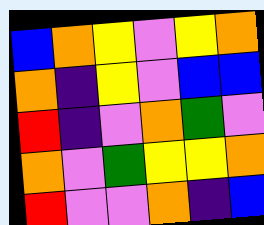[["blue", "orange", "yellow", "violet", "yellow", "orange"], ["orange", "indigo", "yellow", "violet", "blue", "blue"], ["red", "indigo", "violet", "orange", "green", "violet"], ["orange", "violet", "green", "yellow", "yellow", "orange"], ["red", "violet", "violet", "orange", "indigo", "blue"]]